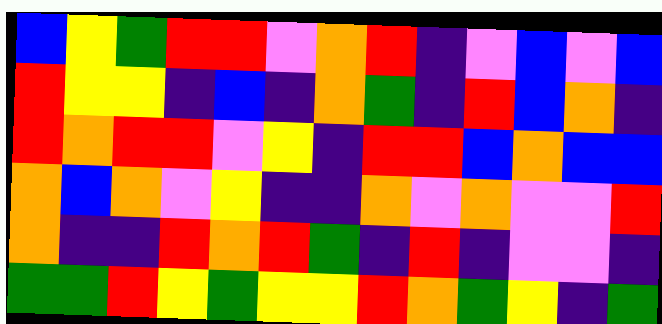[["blue", "yellow", "green", "red", "red", "violet", "orange", "red", "indigo", "violet", "blue", "violet", "blue"], ["red", "yellow", "yellow", "indigo", "blue", "indigo", "orange", "green", "indigo", "red", "blue", "orange", "indigo"], ["red", "orange", "red", "red", "violet", "yellow", "indigo", "red", "red", "blue", "orange", "blue", "blue"], ["orange", "blue", "orange", "violet", "yellow", "indigo", "indigo", "orange", "violet", "orange", "violet", "violet", "red"], ["orange", "indigo", "indigo", "red", "orange", "red", "green", "indigo", "red", "indigo", "violet", "violet", "indigo"], ["green", "green", "red", "yellow", "green", "yellow", "yellow", "red", "orange", "green", "yellow", "indigo", "green"]]